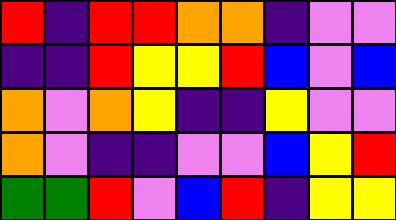[["red", "indigo", "red", "red", "orange", "orange", "indigo", "violet", "violet"], ["indigo", "indigo", "red", "yellow", "yellow", "red", "blue", "violet", "blue"], ["orange", "violet", "orange", "yellow", "indigo", "indigo", "yellow", "violet", "violet"], ["orange", "violet", "indigo", "indigo", "violet", "violet", "blue", "yellow", "red"], ["green", "green", "red", "violet", "blue", "red", "indigo", "yellow", "yellow"]]